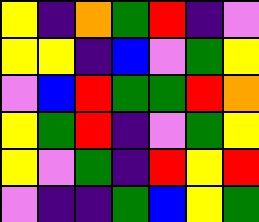[["yellow", "indigo", "orange", "green", "red", "indigo", "violet"], ["yellow", "yellow", "indigo", "blue", "violet", "green", "yellow"], ["violet", "blue", "red", "green", "green", "red", "orange"], ["yellow", "green", "red", "indigo", "violet", "green", "yellow"], ["yellow", "violet", "green", "indigo", "red", "yellow", "red"], ["violet", "indigo", "indigo", "green", "blue", "yellow", "green"]]